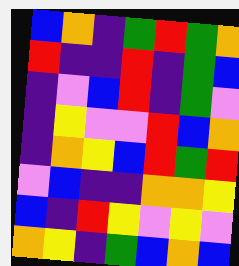[["blue", "orange", "indigo", "green", "red", "green", "orange"], ["red", "indigo", "indigo", "red", "indigo", "green", "blue"], ["indigo", "violet", "blue", "red", "indigo", "green", "violet"], ["indigo", "yellow", "violet", "violet", "red", "blue", "orange"], ["indigo", "orange", "yellow", "blue", "red", "green", "red"], ["violet", "blue", "indigo", "indigo", "orange", "orange", "yellow"], ["blue", "indigo", "red", "yellow", "violet", "yellow", "violet"], ["orange", "yellow", "indigo", "green", "blue", "orange", "blue"]]